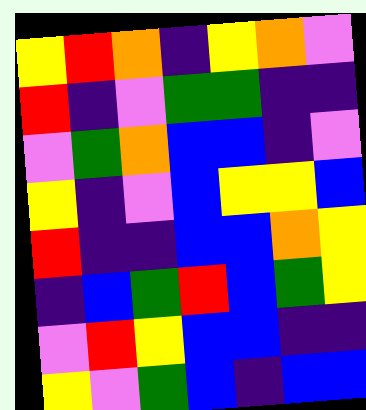[["yellow", "red", "orange", "indigo", "yellow", "orange", "violet"], ["red", "indigo", "violet", "green", "green", "indigo", "indigo"], ["violet", "green", "orange", "blue", "blue", "indigo", "violet"], ["yellow", "indigo", "violet", "blue", "yellow", "yellow", "blue"], ["red", "indigo", "indigo", "blue", "blue", "orange", "yellow"], ["indigo", "blue", "green", "red", "blue", "green", "yellow"], ["violet", "red", "yellow", "blue", "blue", "indigo", "indigo"], ["yellow", "violet", "green", "blue", "indigo", "blue", "blue"]]